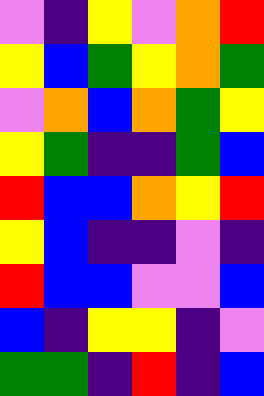[["violet", "indigo", "yellow", "violet", "orange", "red"], ["yellow", "blue", "green", "yellow", "orange", "green"], ["violet", "orange", "blue", "orange", "green", "yellow"], ["yellow", "green", "indigo", "indigo", "green", "blue"], ["red", "blue", "blue", "orange", "yellow", "red"], ["yellow", "blue", "indigo", "indigo", "violet", "indigo"], ["red", "blue", "blue", "violet", "violet", "blue"], ["blue", "indigo", "yellow", "yellow", "indigo", "violet"], ["green", "green", "indigo", "red", "indigo", "blue"]]